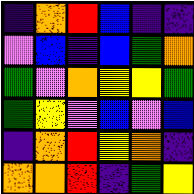[["indigo", "orange", "red", "blue", "indigo", "indigo"], ["violet", "blue", "indigo", "blue", "green", "orange"], ["green", "violet", "orange", "yellow", "yellow", "green"], ["green", "yellow", "violet", "blue", "violet", "blue"], ["indigo", "orange", "red", "yellow", "orange", "indigo"], ["orange", "orange", "red", "indigo", "green", "yellow"]]